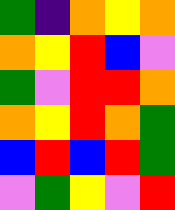[["green", "indigo", "orange", "yellow", "orange"], ["orange", "yellow", "red", "blue", "violet"], ["green", "violet", "red", "red", "orange"], ["orange", "yellow", "red", "orange", "green"], ["blue", "red", "blue", "red", "green"], ["violet", "green", "yellow", "violet", "red"]]